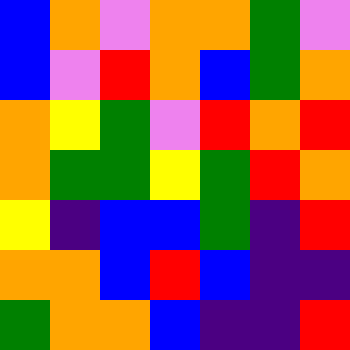[["blue", "orange", "violet", "orange", "orange", "green", "violet"], ["blue", "violet", "red", "orange", "blue", "green", "orange"], ["orange", "yellow", "green", "violet", "red", "orange", "red"], ["orange", "green", "green", "yellow", "green", "red", "orange"], ["yellow", "indigo", "blue", "blue", "green", "indigo", "red"], ["orange", "orange", "blue", "red", "blue", "indigo", "indigo"], ["green", "orange", "orange", "blue", "indigo", "indigo", "red"]]